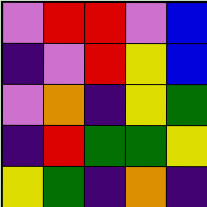[["violet", "red", "red", "violet", "blue"], ["indigo", "violet", "red", "yellow", "blue"], ["violet", "orange", "indigo", "yellow", "green"], ["indigo", "red", "green", "green", "yellow"], ["yellow", "green", "indigo", "orange", "indigo"]]